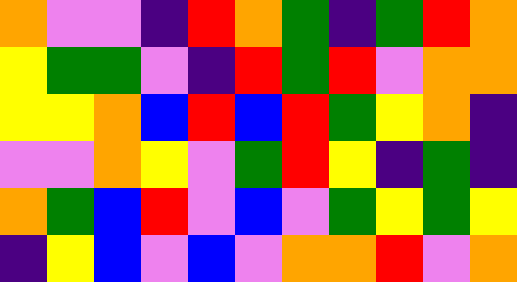[["orange", "violet", "violet", "indigo", "red", "orange", "green", "indigo", "green", "red", "orange"], ["yellow", "green", "green", "violet", "indigo", "red", "green", "red", "violet", "orange", "orange"], ["yellow", "yellow", "orange", "blue", "red", "blue", "red", "green", "yellow", "orange", "indigo"], ["violet", "violet", "orange", "yellow", "violet", "green", "red", "yellow", "indigo", "green", "indigo"], ["orange", "green", "blue", "red", "violet", "blue", "violet", "green", "yellow", "green", "yellow"], ["indigo", "yellow", "blue", "violet", "blue", "violet", "orange", "orange", "red", "violet", "orange"]]